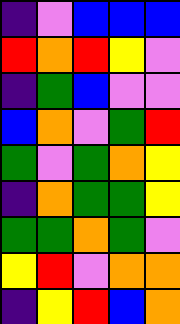[["indigo", "violet", "blue", "blue", "blue"], ["red", "orange", "red", "yellow", "violet"], ["indigo", "green", "blue", "violet", "violet"], ["blue", "orange", "violet", "green", "red"], ["green", "violet", "green", "orange", "yellow"], ["indigo", "orange", "green", "green", "yellow"], ["green", "green", "orange", "green", "violet"], ["yellow", "red", "violet", "orange", "orange"], ["indigo", "yellow", "red", "blue", "orange"]]